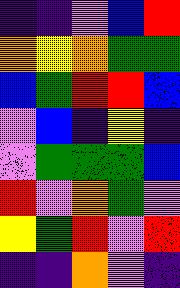[["indigo", "indigo", "violet", "blue", "red"], ["orange", "yellow", "orange", "green", "green"], ["blue", "green", "red", "red", "blue"], ["violet", "blue", "indigo", "yellow", "indigo"], ["violet", "green", "green", "green", "blue"], ["red", "violet", "orange", "green", "violet"], ["yellow", "green", "red", "violet", "red"], ["indigo", "indigo", "orange", "violet", "indigo"]]